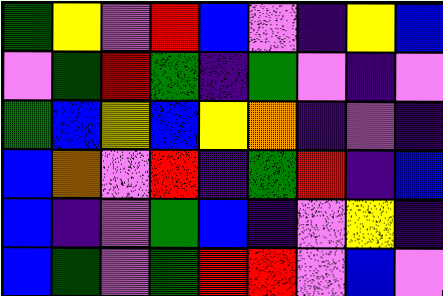[["green", "yellow", "violet", "red", "blue", "violet", "indigo", "yellow", "blue"], ["violet", "green", "red", "green", "indigo", "green", "violet", "indigo", "violet"], ["green", "blue", "yellow", "blue", "yellow", "orange", "indigo", "violet", "indigo"], ["blue", "orange", "violet", "red", "indigo", "green", "red", "indigo", "blue"], ["blue", "indigo", "violet", "green", "blue", "indigo", "violet", "yellow", "indigo"], ["blue", "green", "violet", "green", "red", "red", "violet", "blue", "violet"]]